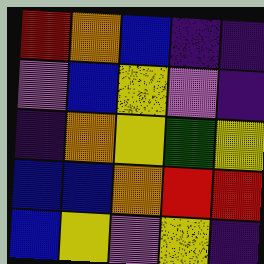[["red", "orange", "blue", "indigo", "indigo"], ["violet", "blue", "yellow", "violet", "indigo"], ["indigo", "orange", "yellow", "green", "yellow"], ["blue", "blue", "orange", "red", "red"], ["blue", "yellow", "violet", "yellow", "indigo"]]